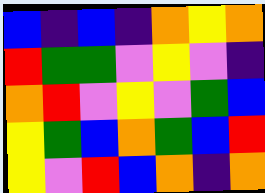[["blue", "indigo", "blue", "indigo", "orange", "yellow", "orange"], ["red", "green", "green", "violet", "yellow", "violet", "indigo"], ["orange", "red", "violet", "yellow", "violet", "green", "blue"], ["yellow", "green", "blue", "orange", "green", "blue", "red"], ["yellow", "violet", "red", "blue", "orange", "indigo", "orange"]]